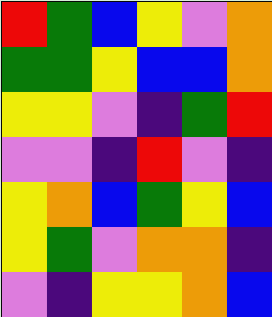[["red", "green", "blue", "yellow", "violet", "orange"], ["green", "green", "yellow", "blue", "blue", "orange"], ["yellow", "yellow", "violet", "indigo", "green", "red"], ["violet", "violet", "indigo", "red", "violet", "indigo"], ["yellow", "orange", "blue", "green", "yellow", "blue"], ["yellow", "green", "violet", "orange", "orange", "indigo"], ["violet", "indigo", "yellow", "yellow", "orange", "blue"]]